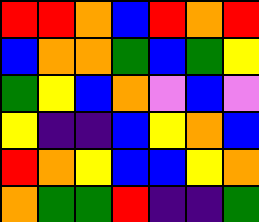[["red", "red", "orange", "blue", "red", "orange", "red"], ["blue", "orange", "orange", "green", "blue", "green", "yellow"], ["green", "yellow", "blue", "orange", "violet", "blue", "violet"], ["yellow", "indigo", "indigo", "blue", "yellow", "orange", "blue"], ["red", "orange", "yellow", "blue", "blue", "yellow", "orange"], ["orange", "green", "green", "red", "indigo", "indigo", "green"]]